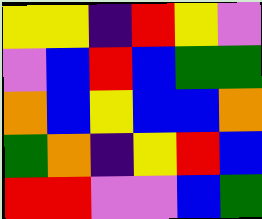[["yellow", "yellow", "indigo", "red", "yellow", "violet"], ["violet", "blue", "red", "blue", "green", "green"], ["orange", "blue", "yellow", "blue", "blue", "orange"], ["green", "orange", "indigo", "yellow", "red", "blue"], ["red", "red", "violet", "violet", "blue", "green"]]